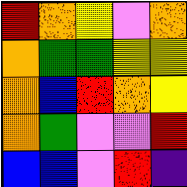[["red", "orange", "yellow", "violet", "orange"], ["orange", "green", "green", "yellow", "yellow"], ["orange", "blue", "red", "orange", "yellow"], ["orange", "green", "violet", "violet", "red"], ["blue", "blue", "violet", "red", "indigo"]]